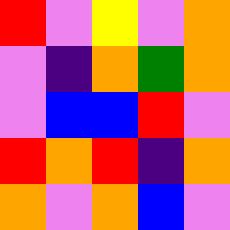[["red", "violet", "yellow", "violet", "orange"], ["violet", "indigo", "orange", "green", "orange"], ["violet", "blue", "blue", "red", "violet"], ["red", "orange", "red", "indigo", "orange"], ["orange", "violet", "orange", "blue", "violet"]]